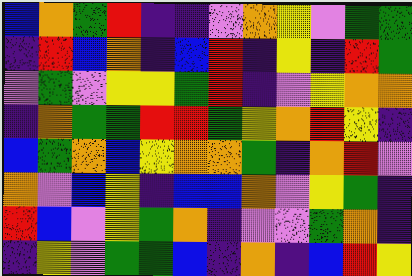[["blue", "orange", "green", "red", "indigo", "indigo", "violet", "orange", "yellow", "violet", "green", "green"], ["indigo", "red", "blue", "orange", "indigo", "blue", "red", "indigo", "yellow", "indigo", "red", "green"], ["violet", "green", "violet", "yellow", "yellow", "green", "red", "indigo", "violet", "yellow", "orange", "orange"], ["indigo", "orange", "green", "green", "red", "red", "green", "yellow", "orange", "red", "yellow", "indigo"], ["blue", "green", "orange", "blue", "yellow", "orange", "orange", "green", "indigo", "orange", "red", "violet"], ["orange", "violet", "blue", "yellow", "indigo", "blue", "blue", "orange", "violet", "yellow", "green", "indigo"], ["red", "blue", "violet", "yellow", "green", "orange", "indigo", "violet", "violet", "green", "orange", "indigo"], ["indigo", "yellow", "violet", "green", "green", "blue", "indigo", "orange", "indigo", "blue", "red", "yellow"]]